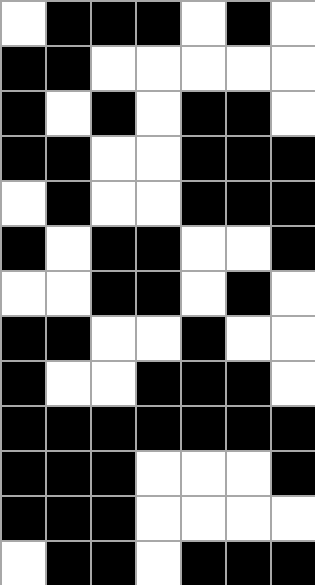[["white", "black", "black", "black", "white", "black", "white"], ["black", "black", "white", "white", "white", "white", "white"], ["black", "white", "black", "white", "black", "black", "white"], ["black", "black", "white", "white", "black", "black", "black"], ["white", "black", "white", "white", "black", "black", "black"], ["black", "white", "black", "black", "white", "white", "black"], ["white", "white", "black", "black", "white", "black", "white"], ["black", "black", "white", "white", "black", "white", "white"], ["black", "white", "white", "black", "black", "black", "white"], ["black", "black", "black", "black", "black", "black", "black"], ["black", "black", "black", "white", "white", "white", "black"], ["black", "black", "black", "white", "white", "white", "white"], ["white", "black", "black", "white", "black", "black", "black"]]